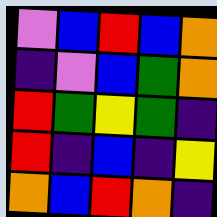[["violet", "blue", "red", "blue", "orange"], ["indigo", "violet", "blue", "green", "orange"], ["red", "green", "yellow", "green", "indigo"], ["red", "indigo", "blue", "indigo", "yellow"], ["orange", "blue", "red", "orange", "indigo"]]